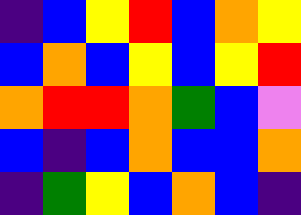[["indigo", "blue", "yellow", "red", "blue", "orange", "yellow"], ["blue", "orange", "blue", "yellow", "blue", "yellow", "red"], ["orange", "red", "red", "orange", "green", "blue", "violet"], ["blue", "indigo", "blue", "orange", "blue", "blue", "orange"], ["indigo", "green", "yellow", "blue", "orange", "blue", "indigo"]]